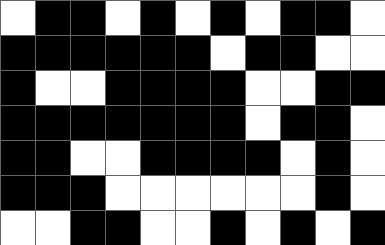[["white", "black", "black", "white", "black", "white", "black", "white", "black", "black", "white"], ["black", "black", "black", "black", "black", "black", "white", "black", "black", "white", "white"], ["black", "white", "white", "black", "black", "black", "black", "white", "white", "black", "black"], ["black", "black", "black", "black", "black", "black", "black", "white", "black", "black", "white"], ["black", "black", "white", "white", "black", "black", "black", "black", "white", "black", "white"], ["black", "black", "black", "white", "white", "white", "white", "white", "white", "black", "white"], ["white", "white", "black", "black", "white", "white", "black", "white", "black", "white", "black"]]